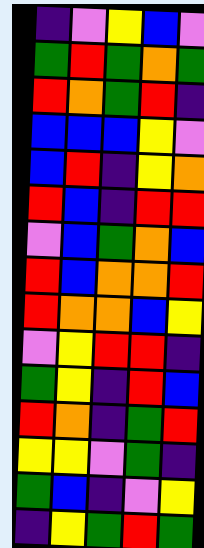[["indigo", "violet", "yellow", "blue", "violet"], ["green", "red", "green", "orange", "green"], ["red", "orange", "green", "red", "indigo"], ["blue", "blue", "blue", "yellow", "violet"], ["blue", "red", "indigo", "yellow", "orange"], ["red", "blue", "indigo", "red", "red"], ["violet", "blue", "green", "orange", "blue"], ["red", "blue", "orange", "orange", "red"], ["red", "orange", "orange", "blue", "yellow"], ["violet", "yellow", "red", "red", "indigo"], ["green", "yellow", "indigo", "red", "blue"], ["red", "orange", "indigo", "green", "red"], ["yellow", "yellow", "violet", "green", "indigo"], ["green", "blue", "indigo", "violet", "yellow"], ["indigo", "yellow", "green", "red", "green"]]